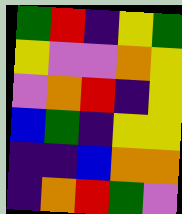[["green", "red", "indigo", "yellow", "green"], ["yellow", "violet", "violet", "orange", "yellow"], ["violet", "orange", "red", "indigo", "yellow"], ["blue", "green", "indigo", "yellow", "yellow"], ["indigo", "indigo", "blue", "orange", "orange"], ["indigo", "orange", "red", "green", "violet"]]